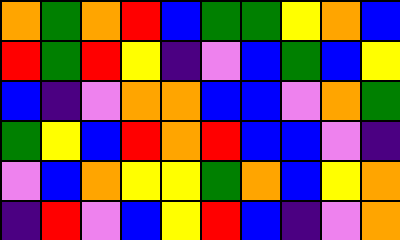[["orange", "green", "orange", "red", "blue", "green", "green", "yellow", "orange", "blue"], ["red", "green", "red", "yellow", "indigo", "violet", "blue", "green", "blue", "yellow"], ["blue", "indigo", "violet", "orange", "orange", "blue", "blue", "violet", "orange", "green"], ["green", "yellow", "blue", "red", "orange", "red", "blue", "blue", "violet", "indigo"], ["violet", "blue", "orange", "yellow", "yellow", "green", "orange", "blue", "yellow", "orange"], ["indigo", "red", "violet", "blue", "yellow", "red", "blue", "indigo", "violet", "orange"]]